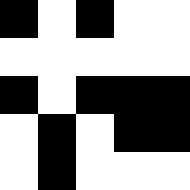[["black", "white", "black", "white", "white"], ["white", "white", "white", "white", "white"], ["black", "white", "black", "black", "black"], ["white", "black", "white", "black", "black"], ["white", "black", "white", "white", "white"]]